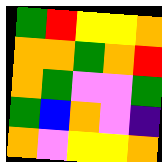[["green", "red", "yellow", "yellow", "orange"], ["orange", "orange", "green", "orange", "red"], ["orange", "green", "violet", "violet", "green"], ["green", "blue", "orange", "violet", "indigo"], ["orange", "violet", "yellow", "yellow", "orange"]]